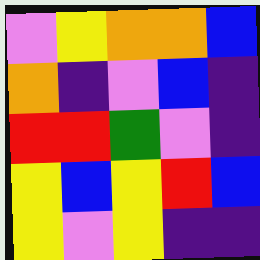[["violet", "yellow", "orange", "orange", "blue"], ["orange", "indigo", "violet", "blue", "indigo"], ["red", "red", "green", "violet", "indigo"], ["yellow", "blue", "yellow", "red", "blue"], ["yellow", "violet", "yellow", "indigo", "indigo"]]